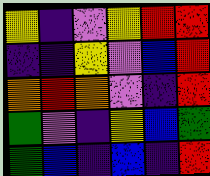[["yellow", "indigo", "violet", "yellow", "red", "red"], ["indigo", "indigo", "yellow", "violet", "blue", "red"], ["orange", "red", "orange", "violet", "indigo", "red"], ["green", "violet", "indigo", "yellow", "blue", "green"], ["green", "blue", "indigo", "blue", "indigo", "red"]]